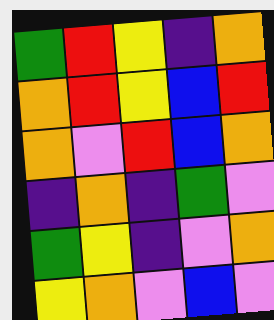[["green", "red", "yellow", "indigo", "orange"], ["orange", "red", "yellow", "blue", "red"], ["orange", "violet", "red", "blue", "orange"], ["indigo", "orange", "indigo", "green", "violet"], ["green", "yellow", "indigo", "violet", "orange"], ["yellow", "orange", "violet", "blue", "violet"]]